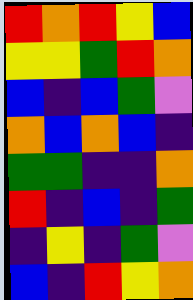[["red", "orange", "red", "yellow", "blue"], ["yellow", "yellow", "green", "red", "orange"], ["blue", "indigo", "blue", "green", "violet"], ["orange", "blue", "orange", "blue", "indigo"], ["green", "green", "indigo", "indigo", "orange"], ["red", "indigo", "blue", "indigo", "green"], ["indigo", "yellow", "indigo", "green", "violet"], ["blue", "indigo", "red", "yellow", "orange"]]